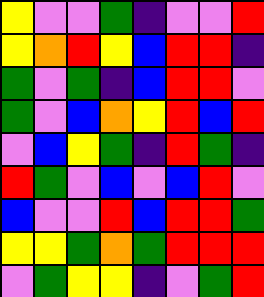[["yellow", "violet", "violet", "green", "indigo", "violet", "violet", "red"], ["yellow", "orange", "red", "yellow", "blue", "red", "red", "indigo"], ["green", "violet", "green", "indigo", "blue", "red", "red", "violet"], ["green", "violet", "blue", "orange", "yellow", "red", "blue", "red"], ["violet", "blue", "yellow", "green", "indigo", "red", "green", "indigo"], ["red", "green", "violet", "blue", "violet", "blue", "red", "violet"], ["blue", "violet", "violet", "red", "blue", "red", "red", "green"], ["yellow", "yellow", "green", "orange", "green", "red", "red", "red"], ["violet", "green", "yellow", "yellow", "indigo", "violet", "green", "red"]]